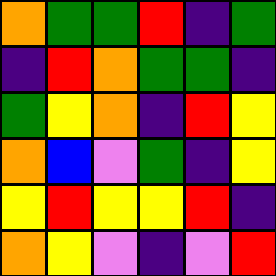[["orange", "green", "green", "red", "indigo", "green"], ["indigo", "red", "orange", "green", "green", "indigo"], ["green", "yellow", "orange", "indigo", "red", "yellow"], ["orange", "blue", "violet", "green", "indigo", "yellow"], ["yellow", "red", "yellow", "yellow", "red", "indigo"], ["orange", "yellow", "violet", "indigo", "violet", "red"]]